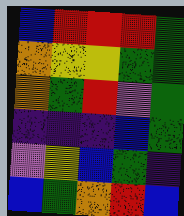[["blue", "red", "red", "red", "green"], ["orange", "yellow", "yellow", "green", "green"], ["orange", "green", "red", "violet", "green"], ["indigo", "indigo", "indigo", "blue", "green"], ["violet", "yellow", "blue", "green", "indigo"], ["blue", "green", "orange", "red", "blue"]]